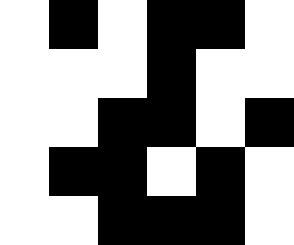[["white", "black", "white", "black", "black", "white"], ["white", "white", "white", "black", "white", "white"], ["white", "white", "black", "black", "white", "black"], ["white", "black", "black", "white", "black", "white"], ["white", "white", "black", "black", "black", "white"]]